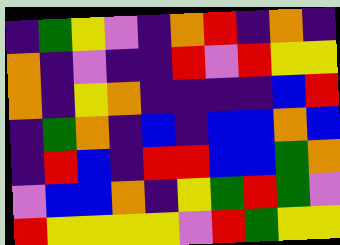[["indigo", "green", "yellow", "violet", "indigo", "orange", "red", "indigo", "orange", "indigo"], ["orange", "indigo", "violet", "indigo", "indigo", "red", "violet", "red", "yellow", "yellow"], ["orange", "indigo", "yellow", "orange", "indigo", "indigo", "indigo", "indigo", "blue", "red"], ["indigo", "green", "orange", "indigo", "blue", "indigo", "blue", "blue", "orange", "blue"], ["indigo", "red", "blue", "indigo", "red", "red", "blue", "blue", "green", "orange"], ["violet", "blue", "blue", "orange", "indigo", "yellow", "green", "red", "green", "violet"], ["red", "yellow", "yellow", "yellow", "yellow", "violet", "red", "green", "yellow", "yellow"]]